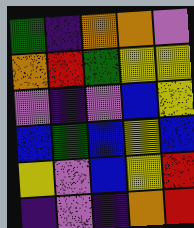[["green", "indigo", "orange", "orange", "violet"], ["orange", "red", "green", "yellow", "yellow"], ["violet", "indigo", "violet", "blue", "yellow"], ["blue", "green", "blue", "yellow", "blue"], ["yellow", "violet", "blue", "yellow", "red"], ["indigo", "violet", "indigo", "orange", "red"]]